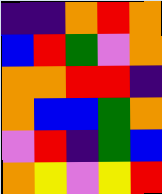[["indigo", "indigo", "orange", "red", "orange"], ["blue", "red", "green", "violet", "orange"], ["orange", "orange", "red", "red", "indigo"], ["orange", "blue", "blue", "green", "orange"], ["violet", "red", "indigo", "green", "blue"], ["orange", "yellow", "violet", "yellow", "red"]]